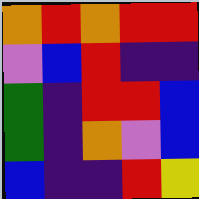[["orange", "red", "orange", "red", "red"], ["violet", "blue", "red", "indigo", "indigo"], ["green", "indigo", "red", "red", "blue"], ["green", "indigo", "orange", "violet", "blue"], ["blue", "indigo", "indigo", "red", "yellow"]]